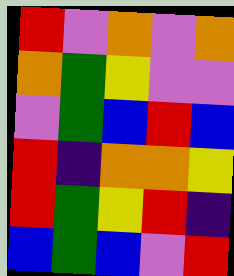[["red", "violet", "orange", "violet", "orange"], ["orange", "green", "yellow", "violet", "violet"], ["violet", "green", "blue", "red", "blue"], ["red", "indigo", "orange", "orange", "yellow"], ["red", "green", "yellow", "red", "indigo"], ["blue", "green", "blue", "violet", "red"]]